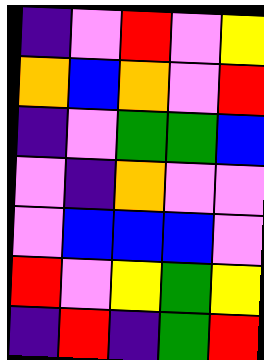[["indigo", "violet", "red", "violet", "yellow"], ["orange", "blue", "orange", "violet", "red"], ["indigo", "violet", "green", "green", "blue"], ["violet", "indigo", "orange", "violet", "violet"], ["violet", "blue", "blue", "blue", "violet"], ["red", "violet", "yellow", "green", "yellow"], ["indigo", "red", "indigo", "green", "red"]]